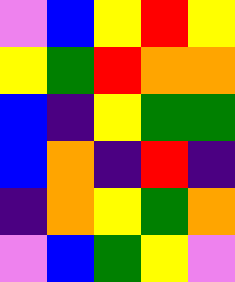[["violet", "blue", "yellow", "red", "yellow"], ["yellow", "green", "red", "orange", "orange"], ["blue", "indigo", "yellow", "green", "green"], ["blue", "orange", "indigo", "red", "indigo"], ["indigo", "orange", "yellow", "green", "orange"], ["violet", "blue", "green", "yellow", "violet"]]